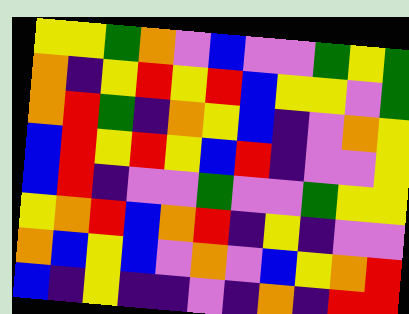[["yellow", "yellow", "green", "orange", "violet", "blue", "violet", "violet", "green", "yellow", "green"], ["orange", "indigo", "yellow", "red", "yellow", "red", "blue", "yellow", "yellow", "violet", "green"], ["orange", "red", "green", "indigo", "orange", "yellow", "blue", "indigo", "violet", "orange", "yellow"], ["blue", "red", "yellow", "red", "yellow", "blue", "red", "indigo", "violet", "violet", "yellow"], ["blue", "red", "indigo", "violet", "violet", "green", "violet", "violet", "green", "yellow", "yellow"], ["yellow", "orange", "red", "blue", "orange", "red", "indigo", "yellow", "indigo", "violet", "violet"], ["orange", "blue", "yellow", "blue", "violet", "orange", "violet", "blue", "yellow", "orange", "red"], ["blue", "indigo", "yellow", "indigo", "indigo", "violet", "indigo", "orange", "indigo", "red", "red"]]